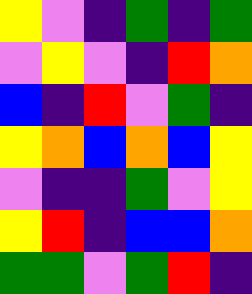[["yellow", "violet", "indigo", "green", "indigo", "green"], ["violet", "yellow", "violet", "indigo", "red", "orange"], ["blue", "indigo", "red", "violet", "green", "indigo"], ["yellow", "orange", "blue", "orange", "blue", "yellow"], ["violet", "indigo", "indigo", "green", "violet", "yellow"], ["yellow", "red", "indigo", "blue", "blue", "orange"], ["green", "green", "violet", "green", "red", "indigo"]]